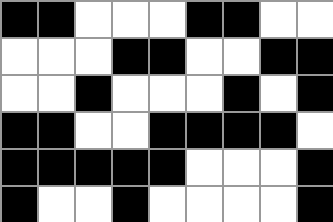[["black", "black", "white", "white", "white", "black", "black", "white", "white"], ["white", "white", "white", "black", "black", "white", "white", "black", "black"], ["white", "white", "black", "white", "white", "white", "black", "white", "black"], ["black", "black", "white", "white", "black", "black", "black", "black", "white"], ["black", "black", "black", "black", "black", "white", "white", "white", "black"], ["black", "white", "white", "black", "white", "white", "white", "white", "black"]]